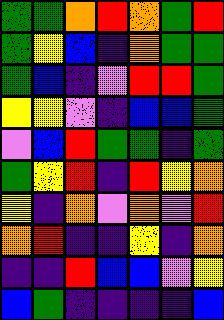[["green", "green", "orange", "red", "orange", "green", "red"], ["green", "yellow", "blue", "indigo", "orange", "green", "green"], ["green", "blue", "indigo", "violet", "red", "red", "green"], ["yellow", "yellow", "violet", "indigo", "blue", "blue", "green"], ["violet", "blue", "red", "green", "green", "indigo", "green"], ["green", "yellow", "red", "indigo", "red", "yellow", "orange"], ["yellow", "indigo", "orange", "violet", "orange", "violet", "red"], ["orange", "red", "indigo", "indigo", "yellow", "indigo", "orange"], ["indigo", "indigo", "red", "blue", "blue", "violet", "yellow"], ["blue", "green", "indigo", "indigo", "indigo", "indigo", "blue"]]